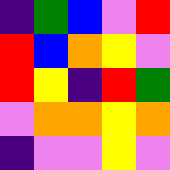[["indigo", "green", "blue", "violet", "red"], ["red", "blue", "orange", "yellow", "violet"], ["red", "yellow", "indigo", "red", "green"], ["violet", "orange", "orange", "yellow", "orange"], ["indigo", "violet", "violet", "yellow", "violet"]]